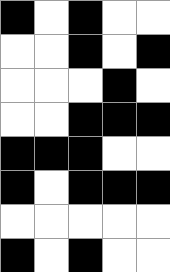[["black", "white", "black", "white", "white"], ["white", "white", "black", "white", "black"], ["white", "white", "white", "black", "white"], ["white", "white", "black", "black", "black"], ["black", "black", "black", "white", "white"], ["black", "white", "black", "black", "black"], ["white", "white", "white", "white", "white"], ["black", "white", "black", "white", "white"]]